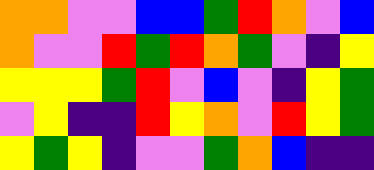[["orange", "orange", "violet", "violet", "blue", "blue", "green", "red", "orange", "violet", "blue"], ["orange", "violet", "violet", "red", "green", "red", "orange", "green", "violet", "indigo", "yellow"], ["yellow", "yellow", "yellow", "green", "red", "violet", "blue", "violet", "indigo", "yellow", "green"], ["violet", "yellow", "indigo", "indigo", "red", "yellow", "orange", "violet", "red", "yellow", "green"], ["yellow", "green", "yellow", "indigo", "violet", "violet", "green", "orange", "blue", "indigo", "indigo"]]